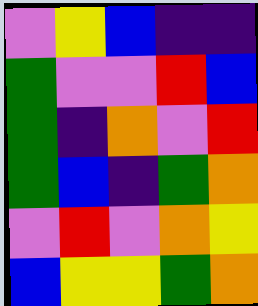[["violet", "yellow", "blue", "indigo", "indigo"], ["green", "violet", "violet", "red", "blue"], ["green", "indigo", "orange", "violet", "red"], ["green", "blue", "indigo", "green", "orange"], ["violet", "red", "violet", "orange", "yellow"], ["blue", "yellow", "yellow", "green", "orange"]]